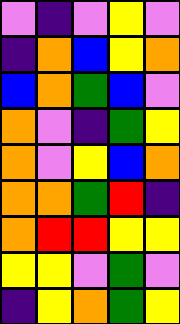[["violet", "indigo", "violet", "yellow", "violet"], ["indigo", "orange", "blue", "yellow", "orange"], ["blue", "orange", "green", "blue", "violet"], ["orange", "violet", "indigo", "green", "yellow"], ["orange", "violet", "yellow", "blue", "orange"], ["orange", "orange", "green", "red", "indigo"], ["orange", "red", "red", "yellow", "yellow"], ["yellow", "yellow", "violet", "green", "violet"], ["indigo", "yellow", "orange", "green", "yellow"]]